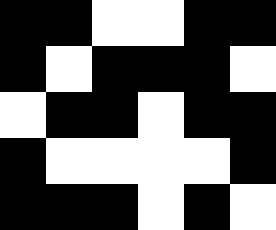[["black", "black", "white", "white", "black", "black"], ["black", "white", "black", "black", "black", "white"], ["white", "black", "black", "white", "black", "black"], ["black", "white", "white", "white", "white", "black"], ["black", "black", "black", "white", "black", "white"]]